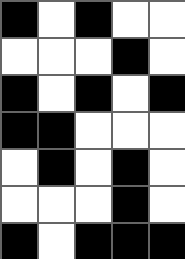[["black", "white", "black", "white", "white"], ["white", "white", "white", "black", "white"], ["black", "white", "black", "white", "black"], ["black", "black", "white", "white", "white"], ["white", "black", "white", "black", "white"], ["white", "white", "white", "black", "white"], ["black", "white", "black", "black", "black"]]